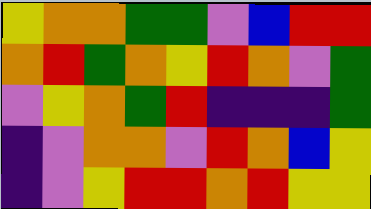[["yellow", "orange", "orange", "green", "green", "violet", "blue", "red", "red"], ["orange", "red", "green", "orange", "yellow", "red", "orange", "violet", "green"], ["violet", "yellow", "orange", "green", "red", "indigo", "indigo", "indigo", "green"], ["indigo", "violet", "orange", "orange", "violet", "red", "orange", "blue", "yellow"], ["indigo", "violet", "yellow", "red", "red", "orange", "red", "yellow", "yellow"]]